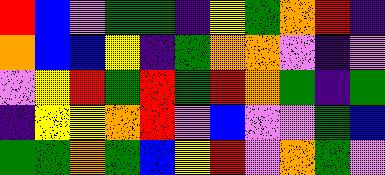[["red", "blue", "violet", "green", "green", "indigo", "yellow", "green", "orange", "red", "indigo"], ["orange", "blue", "blue", "yellow", "indigo", "green", "orange", "orange", "violet", "indigo", "violet"], ["violet", "yellow", "red", "green", "red", "green", "red", "orange", "green", "indigo", "green"], ["indigo", "yellow", "yellow", "orange", "red", "violet", "blue", "violet", "violet", "green", "blue"], ["green", "green", "orange", "green", "blue", "yellow", "red", "violet", "orange", "green", "violet"]]